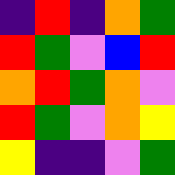[["indigo", "red", "indigo", "orange", "green"], ["red", "green", "violet", "blue", "red"], ["orange", "red", "green", "orange", "violet"], ["red", "green", "violet", "orange", "yellow"], ["yellow", "indigo", "indigo", "violet", "green"]]